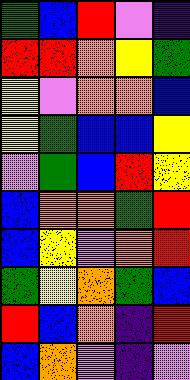[["green", "blue", "red", "violet", "indigo"], ["red", "red", "orange", "yellow", "green"], ["yellow", "violet", "orange", "orange", "blue"], ["yellow", "green", "blue", "blue", "yellow"], ["violet", "green", "blue", "red", "yellow"], ["blue", "orange", "orange", "green", "red"], ["blue", "yellow", "violet", "orange", "red"], ["green", "yellow", "orange", "green", "blue"], ["red", "blue", "orange", "indigo", "red"], ["blue", "orange", "violet", "indigo", "violet"]]